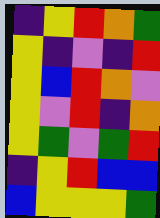[["indigo", "yellow", "red", "orange", "green"], ["yellow", "indigo", "violet", "indigo", "red"], ["yellow", "blue", "red", "orange", "violet"], ["yellow", "violet", "red", "indigo", "orange"], ["yellow", "green", "violet", "green", "red"], ["indigo", "yellow", "red", "blue", "blue"], ["blue", "yellow", "yellow", "yellow", "green"]]